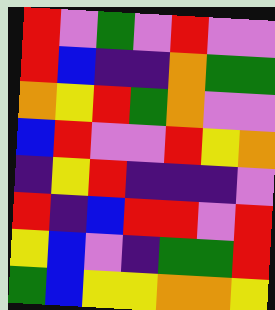[["red", "violet", "green", "violet", "red", "violet", "violet"], ["red", "blue", "indigo", "indigo", "orange", "green", "green"], ["orange", "yellow", "red", "green", "orange", "violet", "violet"], ["blue", "red", "violet", "violet", "red", "yellow", "orange"], ["indigo", "yellow", "red", "indigo", "indigo", "indigo", "violet"], ["red", "indigo", "blue", "red", "red", "violet", "red"], ["yellow", "blue", "violet", "indigo", "green", "green", "red"], ["green", "blue", "yellow", "yellow", "orange", "orange", "yellow"]]